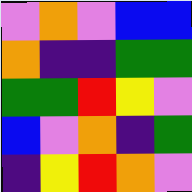[["violet", "orange", "violet", "blue", "blue"], ["orange", "indigo", "indigo", "green", "green"], ["green", "green", "red", "yellow", "violet"], ["blue", "violet", "orange", "indigo", "green"], ["indigo", "yellow", "red", "orange", "violet"]]